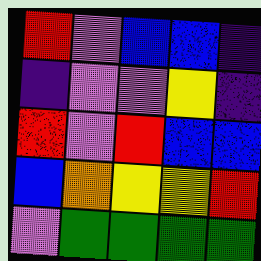[["red", "violet", "blue", "blue", "indigo"], ["indigo", "violet", "violet", "yellow", "indigo"], ["red", "violet", "red", "blue", "blue"], ["blue", "orange", "yellow", "yellow", "red"], ["violet", "green", "green", "green", "green"]]